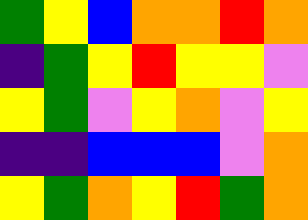[["green", "yellow", "blue", "orange", "orange", "red", "orange"], ["indigo", "green", "yellow", "red", "yellow", "yellow", "violet"], ["yellow", "green", "violet", "yellow", "orange", "violet", "yellow"], ["indigo", "indigo", "blue", "blue", "blue", "violet", "orange"], ["yellow", "green", "orange", "yellow", "red", "green", "orange"]]